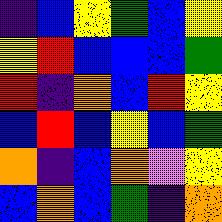[["indigo", "blue", "yellow", "green", "blue", "yellow"], ["yellow", "red", "blue", "blue", "blue", "green"], ["red", "indigo", "orange", "blue", "red", "yellow"], ["blue", "red", "blue", "yellow", "blue", "green"], ["orange", "indigo", "blue", "orange", "violet", "yellow"], ["blue", "orange", "blue", "green", "indigo", "orange"]]